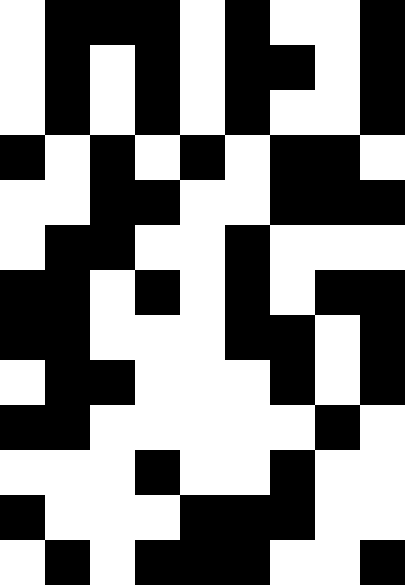[["white", "black", "black", "black", "white", "black", "white", "white", "black"], ["white", "black", "white", "black", "white", "black", "black", "white", "black"], ["white", "black", "white", "black", "white", "black", "white", "white", "black"], ["black", "white", "black", "white", "black", "white", "black", "black", "white"], ["white", "white", "black", "black", "white", "white", "black", "black", "black"], ["white", "black", "black", "white", "white", "black", "white", "white", "white"], ["black", "black", "white", "black", "white", "black", "white", "black", "black"], ["black", "black", "white", "white", "white", "black", "black", "white", "black"], ["white", "black", "black", "white", "white", "white", "black", "white", "black"], ["black", "black", "white", "white", "white", "white", "white", "black", "white"], ["white", "white", "white", "black", "white", "white", "black", "white", "white"], ["black", "white", "white", "white", "black", "black", "black", "white", "white"], ["white", "black", "white", "black", "black", "black", "white", "white", "black"]]